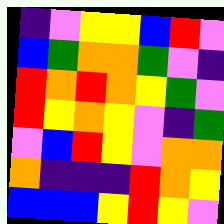[["indigo", "violet", "yellow", "yellow", "blue", "red", "violet"], ["blue", "green", "orange", "orange", "green", "violet", "indigo"], ["red", "orange", "red", "orange", "yellow", "green", "violet"], ["red", "yellow", "orange", "yellow", "violet", "indigo", "green"], ["violet", "blue", "red", "yellow", "violet", "orange", "orange"], ["orange", "indigo", "indigo", "indigo", "red", "orange", "yellow"], ["blue", "blue", "blue", "yellow", "red", "yellow", "violet"]]